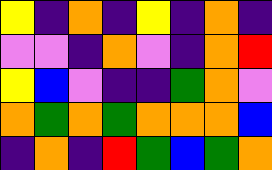[["yellow", "indigo", "orange", "indigo", "yellow", "indigo", "orange", "indigo"], ["violet", "violet", "indigo", "orange", "violet", "indigo", "orange", "red"], ["yellow", "blue", "violet", "indigo", "indigo", "green", "orange", "violet"], ["orange", "green", "orange", "green", "orange", "orange", "orange", "blue"], ["indigo", "orange", "indigo", "red", "green", "blue", "green", "orange"]]